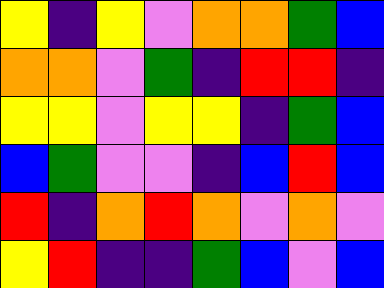[["yellow", "indigo", "yellow", "violet", "orange", "orange", "green", "blue"], ["orange", "orange", "violet", "green", "indigo", "red", "red", "indigo"], ["yellow", "yellow", "violet", "yellow", "yellow", "indigo", "green", "blue"], ["blue", "green", "violet", "violet", "indigo", "blue", "red", "blue"], ["red", "indigo", "orange", "red", "orange", "violet", "orange", "violet"], ["yellow", "red", "indigo", "indigo", "green", "blue", "violet", "blue"]]